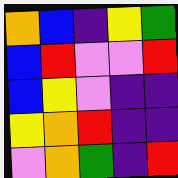[["orange", "blue", "indigo", "yellow", "green"], ["blue", "red", "violet", "violet", "red"], ["blue", "yellow", "violet", "indigo", "indigo"], ["yellow", "orange", "red", "indigo", "indigo"], ["violet", "orange", "green", "indigo", "red"]]